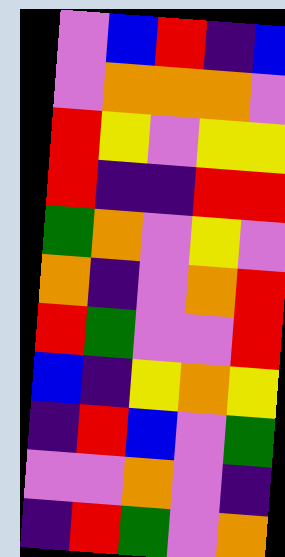[["violet", "blue", "red", "indigo", "blue"], ["violet", "orange", "orange", "orange", "violet"], ["red", "yellow", "violet", "yellow", "yellow"], ["red", "indigo", "indigo", "red", "red"], ["green", "orange", "violet", "yellow", "violet"], ["orange", "indigo", "violet", "orange", "red"], ["red", "green", "violet", "violet", "red"], ["blue", "indigo", "yellow", "orange", "yellow"], ["indigo", "red", "blue", "violet", "green"], ["violet", "violet", "orange", "violet", "indigo"], ["indigo", "red", "green", "violet", "orange"]]